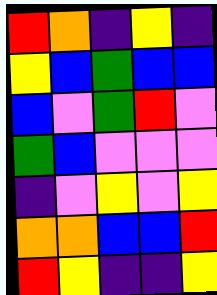[["red", "orange", "indigo", "yellow", "indigo"], ["yellow", "blue", "green", "blue", "blue"], ["blue", "violet", "green", "red", "violet"], ["green", "blue", "violet", "violet", "violet"], ["indigo", "violet", "yellow", "violet", "yellow"], ["orange", "orange", "blue", "blue", "red"], ["red", "yellow", "indigo", "indigo", "yellow"]]